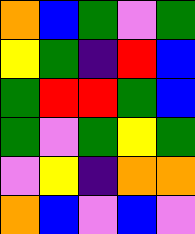[["orange", "blue", "green", "violet", "green"], ["yellow", "green", "indigo", "red", "blue"], ["green", "red", "red", "green", "blue"], ["green", "violet", "green", "yellow", "green"], ["violet", "yellow", "indigo", "orange", "orange"], ["orange", "blue", "violet", "blue", "violet"]]